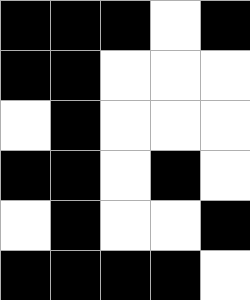[["black", "black", "black", "white", "black"], ["black", "black", "white", "white", "white"], ["white", "black", "white", "white", "white"], ["black", "black", "white", "black", "white"], ["white", "black", "white", "white", "black"], ["black", "black", "black", "black", "white"]]